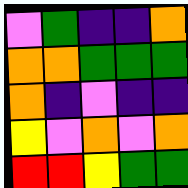[["violet", "green", "indigo", "indigo", "orange"], ["orange", "orange", "green", "green", "green"], ["orange", "indigo", "violet", "indigo", "indigo"], ["yellow", "violet", "orange", "violet", "orange"], ["red", "red", "yellow", "green", "green"]]